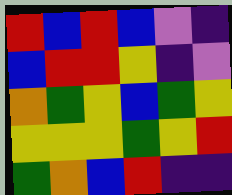[["red", "blue", "red", "blue", "violet", "indigo"], ["blue", "red", "red", "yellow", "indigo", "violet"], ["orange", "green", "yellow", "blue", "green", "yellow"], ["yellow", "yellow", "yellow", "green", "yellow", "red"], ["green", "orange", "blue", "red", "indigo", "indigo"]]